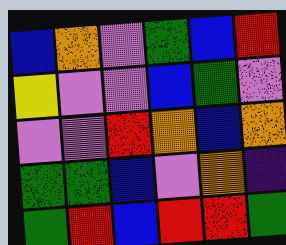[["blue", "orange", "violet", "green", "blue", "red"], ["yellow", "violet", "violet", "blue", "green", "violet"], ["violet", "violet", "red", "orange", "blue", "orange"], ["green", "green", "blue", "violet", "orange", "indigo"], ["green", "red", "blue", "red", "red", "green"]]